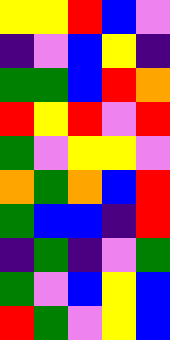[["yellow", "yellow", "red", "blue", "violet"], ["indigo", "violet", "blue", "yellow", "indigo"], ["green", "green", "blue", "red", "orange"], ["red", "yellow", "red", "violet", "red"], ["green", "violet", "yellow", "yellow", "violet"], ["orange", "green", "orange", "blue", "red"], ["green", "blue", "blue", "indigo", "red"], ["indigo", "green", "indigo", "violet", "green"], ["green", "violet", "blue", "yellow", "blue"], ["red", "green", "violet", "yellow", "blue"]]